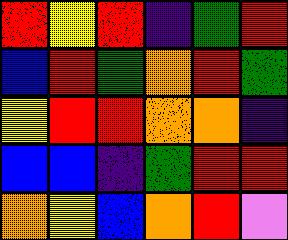[["red", "yellow", "red", "indigo", "green", "red"], ["blue", "red", "green", "orange", "red", "green"], ["yellow", "red", "red", "orange", "orange", "indigo"], ["blue", "blue", "indigo", "green", "red", "red"], ["orange", "yellow", "blue", "orange", "red", "violet"]]